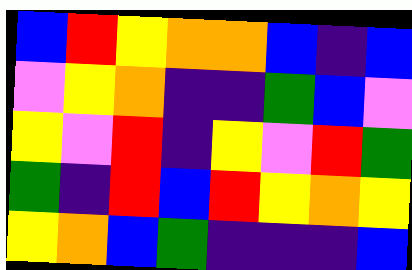[["blue", "red", "yellow", "orange", "orange", "blue", "indigo", "blue"], ["violet", "yellow", "orange", "indigo", "indigo", "green", "blue", "violet"], ["yellow", "violet", "red", "indigo", "yellow", "violet", "red", "green"], ["green", "indigo", "red", "blue", "red", "yellow", "orange", "yellow"], ["yellow", "orange", "blue", "green", "indigo", "indigo", "indigo", "blue"]]